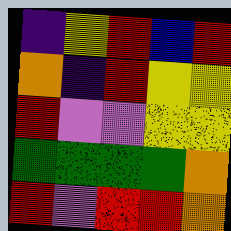[["indigo", "yellow", "red", "blue", "red"], ["orange", "indigo", "red", "yellow", "yellow"], ["red", "violet", "violet", "yellow", "yellow"], ["green", "green", "green", "green", "orange"], ["red", "violet", "red", "red", "orange"]]